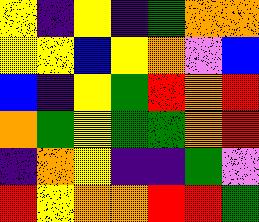[["yellow", "indigo", "yellow", "indigo", "green", "orange", "orange"], ["yellow", "yellow", "blue", "yellow", "orange", "violet", "blue"], ["blue", "indigo", "yellow", "green", "red", "orange", "red"], ["orange", "green", "yellow", "green", "green", "orange", "red"], ["indigo", "orange", "yellow", "indigo", "indigo", "green", "violet"], ["red", "yellow", "orange", "orange", "red", "red", "green"]]